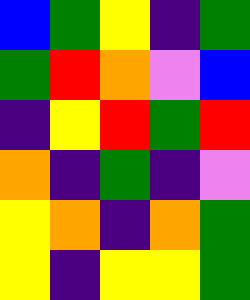[["blue", "green", "yellow", "indigo", "green"], ["green", "red", "orange", "violet", "blue"], ["indigo", "yellow", "red", "green", "red"], ["orange", "indigo", "green", "indigo", "violet"], ["yellow", "orange", "indigo", "orange", "green"], ["yellow", "indigo", "yellow", "yellow", "green"]]